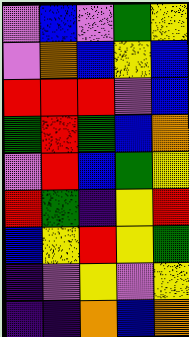[["violet", "blue", "violet", "green", "yellow"], ["violet", "orange", "blue", "yellow", "blue"], ["red", "red", "red", "violet", "blue"], ["green", "red", "green", "blue", "orange"], ["violet", "red", "blue", "green", "yellow"], ["red", "green", "indigo", "yellow", "red"], ["blue", "yellow", "red", "yellow", "green"], ["indigo", "violet", "yellow", "violet", "yellow"], ["indigo", "indigo", "orange", "blue", "orange"]]